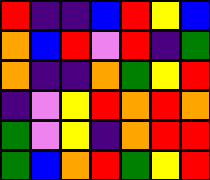[["red", "indigo", "indigo", "blue", "red", "yellow", "blue"], ["orange", "blue", "red", "violet", "red", "indigo", "green"], ["orange", "indigo", "indigo", "orange", "green", "yellow", "red"], ["indigo", "violet", "yellow", "red", "orange", "red", "orange"], ["green", "violet", "yellow", "indigo", "orange", "red", "red"], ["green", "blue", "orange", "red", "green", "yellow", "red"]]